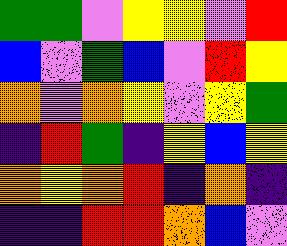[["green", "green", "violet", "yellow", "yellow", "violet", "red"], ["blue", "violet", "green", "blue", "violet", "red", "yellow"], ["orange", "violet", "orange", "yellow", "violet", "yellow", "green"], ["indigo", "red", "green", "indigo", "yellow", "blue", "yellow"], ["orange", "yellow", "orange", "red", "indigo", "orange", "indigo"], ["indigo", "indigo", "red", "red", "orange", "blue", "violet"]]